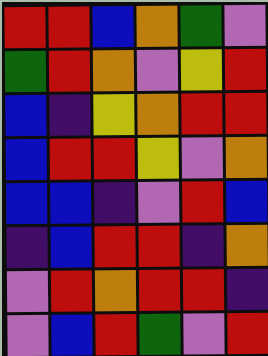[["red", "red", "blue", "orange", "green", "violet"], ["green", "red", "orange", "violet", "yellow", "red"], ["blue", "indigo", "yellow", "orange", "red", "red"], ["blue", "red", "red", "yellow", "violet", "orange"], ["blue", "blue", "indigo", "violet", "red", "blue"], ["indigo", "blue", "red", "red", "indigo", "orange"], ["violet", "red", "orange", "red", "red", "indigo"], ["violet", "blue", "red", "green", "violet", "red"]]